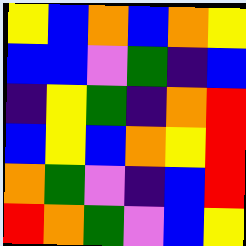[["yellow", "blue", "orange", "blue", "orange", "yellow"], ["blue", "blue", "violet", "green", "indigo", "blue"], ["indigo", "yellow", "green", "indigo", "orange", "red"], ["blue", "yellow", "blue", "orange", "yellow", "red"], ["orange", "green", "violet", "indigo", "blue", "red"], ["red", "orange", "green", "violet", "blue", "yellow"]]